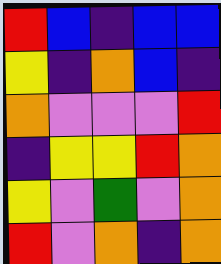[["red", "blue", "indigo", "blue", "blue"], ["yellow", "indigo", "orange", "blue", "indigo"], ["orange", "violet", "violet", "violet", "red"], ["indigo", "yellow", "yellow", "red", "orange"], ["yellow", "violet", "green", "violet", "orange"], ["red", "violet", "orange", "indigo", "orange"]]